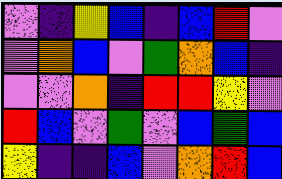[["violet", "indigo", "yellow", "blue", "indigo", "blue", "red", "violet"], ["violet", "orange", "blue", "violet", "green", "orange", "blue", "indigo"], ["violet", "violet", "orange", "indigo", "red", "red", "yellow", "violet"], ["red", "blue", "violet", "green", "violet", "blue", "green", "blue"], ["yellow", "indigo", "indigo", "blue", "violet", "orange", "red", "blue"]]